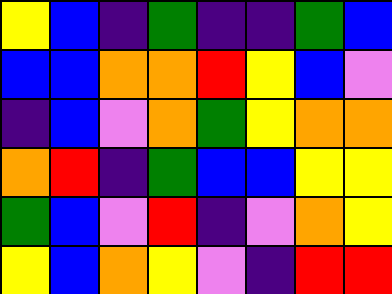[["yellow", "blue", "indigo", "green", "indigo", "indigo", "green", "blue"], ["blue", "blue", "orange", "orange", "red", "yellow", "blue", "violet"], ["indigo", "blue", "violet", "orange", "green", "yellow", "orange", "orange"], ["orange", "red", "indigo", "green", "blue", "blue", "yellow", "yellow"], ["green", "blue", "violet", "red", "indigo", "violet", "orange", "yellow"], ["yellow", "blue", "orange", "yellow", "violet", "indigo", "red", "red"]]